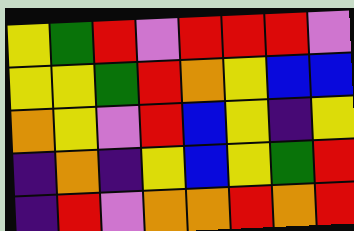[["yellow", "green", "red", "violet", "red", "red", "red", "violet"], ["yellow", "yellow", "green", "red", "orange", "yellow", "blue", "blue"], ["orange", "yellow", "violet", "red", "blue", "yellow", "indigo", "yellow"], ["indigo", "orange", "indigo", "yellow", "blue", "yellow", "green", "red"], ["indigo", "red", "violet", "orange", "orange", "red", "orange", "red"]]